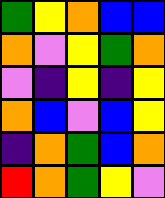[["green", "yellow", "orange", "blue", "blue"], ["orange", "violet", "yellow", "green", "orange"], ["violet", "indigo", "yellow", "indigo", "yellow"], ["orange", "blue", "violet", "blue", "yellow"], ["indigo", "orange", "green", "blue", "orange"], ["red", "orange", "green", "yellow", "violet"]]